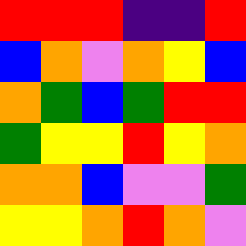[["red", "red", "red", "indigo", "indigo", "red"], ["blue", "orange", "violet", "orange", "yellow", "blue"], ["orange", "green", "blue", "green", "red", "red"], ["green", "yellow", "yellow", "red", "yellow", "orange"], ["orange", "orange", "blue", "violet", "violet", "green"], ["yellow", "yellow", "orange", "red", "orange", "violet"]]